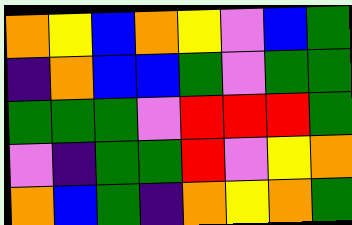[["orange", "yellow", "blue", "orange", "yellow", "violet", "blue", "green"], ["indigo", "orange", "blue", "blue", "green", "violet", "green", "green"], ["green", "green", "green", "violet", "red", "red", "red", "green"], ["violet", "indigo", "green", "green", "red", "violet", "yellow", "orange"], ["orange", "blue", "green", "indigo", "orange", "yellow", "orange", "green"]]